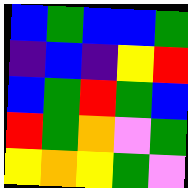[["blue", "green", "blue", "blue", "green"], ["indigo", "blue", "indigo", "yellow", "red"], ["blue", "green", "red", "green", "blue"], ["red", "green", "orange", "violet", "green"], ["yellow", "orange", "yellow", "green", "violet"]]